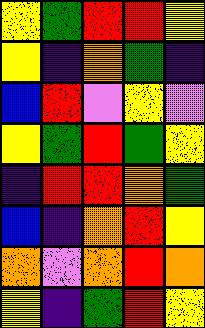[["yellow", "green", "red", "red", "yellow"], ["yellow", "indigo", "orange", "green", "indigo"], ["blue", "red", "violet", "yellow", "violet"], ["yellow", "green", "red", "green", "yellow"], ["indigo", "red", "red", "orange", "green"], ["blue", "indigo", "orange", "red", "yellow"], ["orange", "violet", "orange", "red", "orange"], ["yellow", "indigo", "green", "red", "yellow"]]